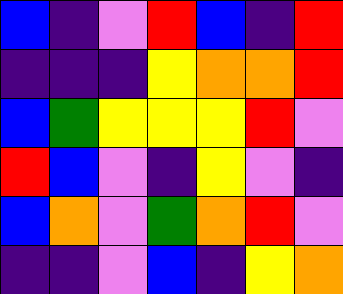[["blue", "indigo", "violet", "red", "blue", "indigo", "red"], ["indigo", "indigo", "indigo", "yellow", "orange", "orange", "red"], ["blue", "green", "yellow", "yellow", "yellow", "red", "violet"], ["red", "blue", "violet", "indigo", "yellow", "violet", "indigo"], ["blue", "orange", "violet", "green", "orange", "red", "violet"], ["indigo", "indigo", "violet", "blue", "indigo", "yellow", "orange"]]